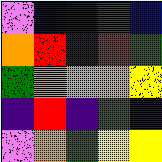[["violet", "blue", "indigo", "green", "blue"], ["orange", "red", "indigo", "red", "green"], ["green", "orange", "orange", "orange", "yellow"], ["indigo", "red", "indigo", "green", "indigo"], ["violet", "orange", "green", "yellow", "yellow"]]